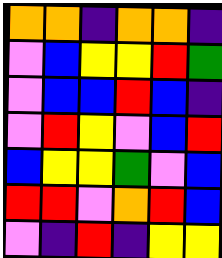[["orange", "orange", "indigo", "orange", "orange", "indigo"], ["violet", "blue", "yellow", "yellow", "red", "green"], ["violet", "blue", "blue", "red", "blue", "indigo"], ["violet", "red", "yellow", "violet", "blue", "red"], ["blue", "yellow", "yellow", "green", "violet", "blue"], ["red", "red", "violet", "orange", "red", "blue"], ["violet", "indigo", "red", "indigo", "yellow", "yellow"]]